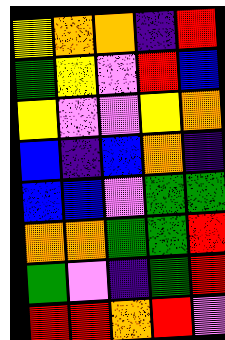[["yellow", "orange", "orange", "indigo", "red"], ["green", "yellow", "violet", "red", "blue"], ["yellow", "violet", "violet", "yellow", "orange"], ["blue", "indigo", "blue", "orange", "indigo"], ["blue", "blue", "violet", "green", "green"], ["orange", "orange", "green", "green", "red"], ["green", "violet", "indigo", "green", "red"], ["red", "red", "orange", "red", "violet"]]